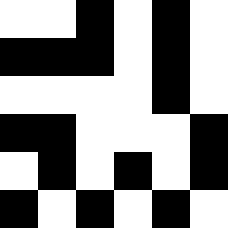[["white", "white", "black", "white", "black", "white"], ["black", "black", "black", "white", "black", "white"], ["white", "white", "white", "white", "black", "white"], ["black", "black", "white", "white", "white", "black"], ["white", "black", "white", "black", "white", "black"], ["black", "white", "black", "white", "black", "white"]]